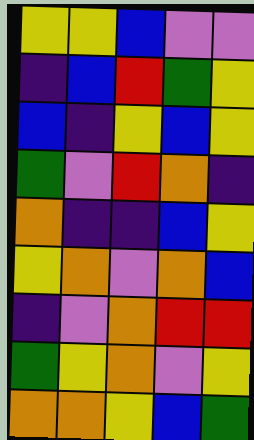[["yellow", "yellow", "blue", "violet", "violet"], ["indigo", "blue", "red", "green", "yellow"], ["blue", "indigo", "yellow", "blue", "yellow"], ["green", "violet", "red", "orange", "indigo"], ["orange", "indigo", "indigo", "blue", "yellow"], ["yellow", "orange", "violet", "orange", "blue"], ["indigo", "violet", "orange", "red", "red"], ["green", "yellow", "orange", "violet", "yellow"], ["orange", "orange", "yellow", "blue", "green"]]